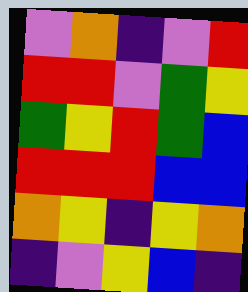[["violet", "orange", "indigo", "violet", "red"], ["red", "red", "violet", "green", "yellow"], ["green", "yellow", "red", "green", "blue"], ["red", "red", "red", "blue", "blue"], ["orange", "yellow", "indigo", "yellow", "orange"], ["indigo", "violet", "yellow", "blue", "indigo"]]